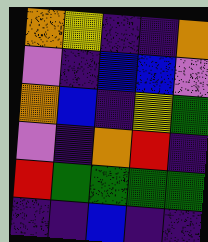[["orange", "yellow", "indigo", "indigo", "orange"], ["violet", "indigo", "blue", "blue", "violet"], ["orange", "blue", "indigo", "yellow", "green"], ["violet", "indigo", "orange", "red", "indigo"], ["red", "green", "green", "green", "green"], ["indigo", "indigo", "blue", "indigo", "indigo"]]